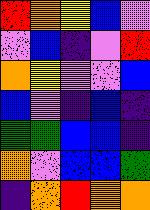[["red", "orange", "yellow", "blue", "violet"], ["violet", "blue", "indigo", "violet", "red"], ["orange", "yellow", "violet", "violet", "blue"], ["blue", "violet", "indigo", "blue", "indigo"], ["green", "green", "blue", "blue", "indigo"], ["orange", "violet", "blue", "blue", "green"], ["indigo", "orange", "red", "orange", "orange"]]